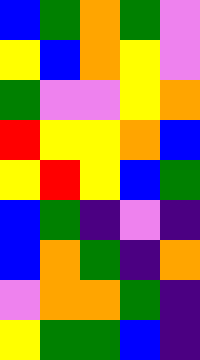[["blue", "green", "orange", "green", "violet"], ["yellow", "blue", "orange", "yellow", "violet"], ["green", "violet", "violet", "yellow", "orange"], ["red", "yellow", "yellow", "orange", "blue"], ["yellow", "red", "yellow", "blue", "green"], ["blue", "green", "indigo", "violet", "indigo"], ["blue", "orange", "green", "indigo", "orange"], ["violet", "orange", "orange", "green", "indigo"], ["yellow", "green", "green", "blue", "indigo"]]